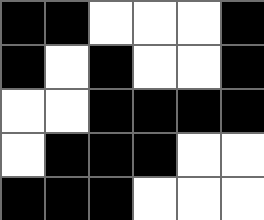[["black", "black", "white", "white", "white", "black"], ["black", "white", "black", "white", "white", "black"], ["white", "white", "black", "black", "black", "black"], ["white", "black", "black", "black", "white", "white"], ["black", "black", "black", "white", "white", "white"]]